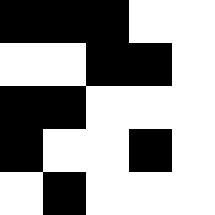[["black", "black", "black", "white", "white"], ["white", "white", "black", "black", "white"], ["black", "black", "white", "white", "white"], ["black", "white", "white", "black", "white"], ["white", "black", "white", "white", "white"]]